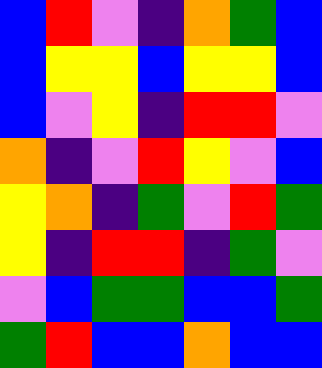[["blue", "red", "violet", "indigo", "orange", "green", "blue"], ["blue", "yellow", "yellow", "blue", "yellow", "yellow", "blue"], ["blue", "violet", "yellow", "indigo", "red", "red", "violet"], ["orange", "indigo", "violet", "red", "yellow", "violet", "blue"], ["yellow", "orange", "indigo", "green", "violet", "red", "green"], ["yellow", "indigo", "red", "red", "indigo", "green", "violet"], ["violet", "blue", "green", "green", "blue", "blue", "green"], ["green", "red", "blue", "blue", "orange", "blue", "blue"]]